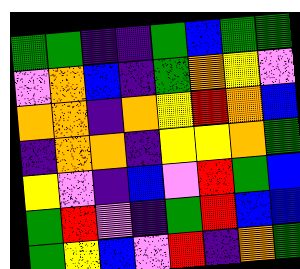[["green", "green", "indigo", "indigo", "green", "blue", "green", "green"], ["violet", "orange", "blue", "indigo", "green", "orange", "yellow", "violet"], ["orange", "orange", "indigo", "orange", "yellow", "red", "orange", "blue"], ["indigo", "orange", "orange", "indigo", "yellow", "yellow", "orange", "green"], ["yellow", "violet", "indigo", "blue", "violet", "red", "green", "blue"], ["green", "red", "violet", "indigo", "green", "red", "blue", "blue"], ["green", "yellow", "blue", "violet", "red", "indigo", "orange", "green"]]